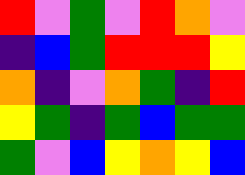[["red", "violet", "green", "violet", "red", "orange", "violet"], ["indigo", "blue", "green", "red", "red", "red", "yellow"], ["orange", "indigo", "violet", "orange", "green", "indigo", "red"], ["yellow", "green", "indigo", "green", "blue", "green", "green"], ["green", "violet", "blue", "yellow", "orange", "yellow", "blue"]]